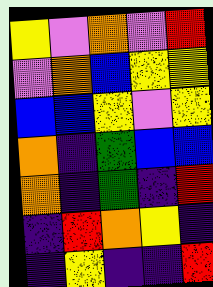[["yellow", "violet", "orange", "violet", "red"], ["violet", "orange", "blue", "yellow", "yellow"], ["blue", "blue", "yellow", "violet", "yellow"], ["orange", "indigo", "green", "blue", "blue"], ["orange", "indigo", "green", "indigo", "red"], ["indigo", "red", "orange", "yellow", "indigo"], ["indigo", "yellow", "indigo", "indigo", "red"]]